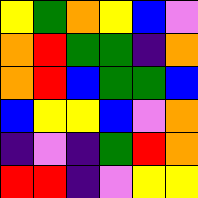[["yellow", "green", "orange", "yellow", "blue", "violet"], ["orange", "red", "green", "green", "indigo", "orange"], ["orange", "red", "blue", "green", "green", "blue"], ["blue", "yellow", "yellow", "blue", "violet", "orange"], ["indigo", "violet", "indigo", "green", "red", "orange"], ["red", "red", "indigo", "violet", "yellow", "yellow"]]